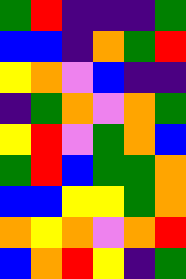[["green", "red", "indigo", "indigo", "indigo", "green"], ["blue", "blue", "indigo", "orange", "green", "red"], ["yellow", "orange", "violet", "blue", "indigo", "indigo"], ["indigo", "green", "orange", "violet", "orange", "green"], ["yellow", "red", "violet", "green", "orange", "blue"], ["green", "red", "blue", "green", "green", "orange"], ["blue", "blue", "yellow", "yellow", "green", "orange"], ["orange", "yellow", "orange", "violet", "orange", "red"], ["blue", "orange", "red", "yellow", "indigo", "green"]]